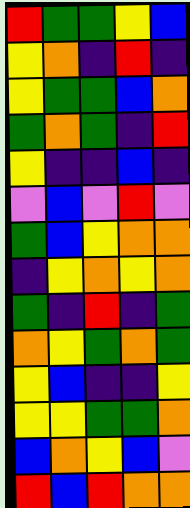[["red", "green", "green", "yellow", "blue"], ["yellow", "orange", "indigo", "red", "indigo"], ["yellow", "green", "green", "blue", "orange"], ["green", "orange", "green", "indigo", "red"], ["yellow", "indigo", "indigo", "blue", "indigo"], ["violet", "blue", "violet", "red", "violet"], ["green", "blue", "yellow", "orange", "orange"], ["indigo", "yellow", "orange", "yellow", "orange"], ["green", "indigo", "red", "indigo", "green"], ["orange", "yellow", "green", "orange", "green"], ["yellow", "blue", "indigo", "indigo", "yellow"], ["yellow", "yellow", "green", "green", "orange"], ["blue", "orange", "yellow", "blue", "violet"], ["red", "blue", "red", "orange", "orange"]]